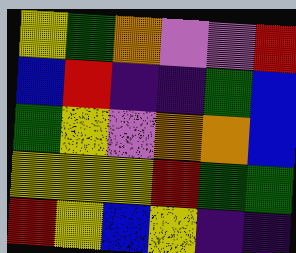[["yellow", "green", "orange", "violet", "violet", "red"], ["blue", "red", "indigo", "indigo", "green", "blue"], ["green", "yellow", "violet", "orange", "orange", "blue"], ["yellow", "yellow", "yellow", "red", "green", "green"], ["red", "yellow", "blue", "yellow", "indigo", "indigo"]]